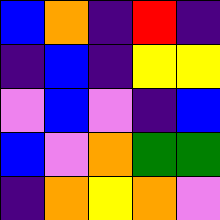[["blue", "orange", "indigo", "red", "indigo"], ["indigo", "blue", "indigo", "yellow", "yellow"], ["violet", "blue", "violet", "indigo", "blue"], ["blue", "violet", "orange", "green", "green"], ["indigo", "orange", "yellow", "orange", "violet"]]